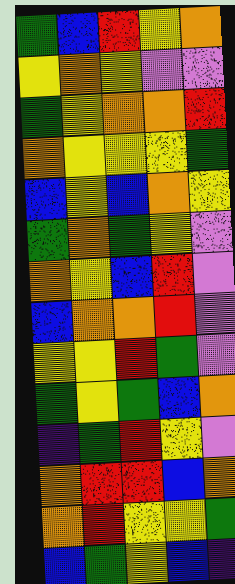[["green", "blue", "red", "yellow", "orange"], ["yellow", "orange", "yellow", "violet", "violet"], ["green", "yellow", "orange", "orange", "red"], ["orange", "yellow", "yellow", "yellow", "green"], ["blue", "yellow", "blue", "orange", "yellow"], ["green", "orange", "green", "yellow", "violet"], ["orange", "yellow", "blue", "red", "violet"], ["blue", "orange", "orange", "red", "violet"], ["yellow", "yellow", "red", "green", "violet"], ["green", "yellow", "green", "blue", "orange"], ["indigo", "green", "red", "yellow", "violet"], ["orange", "red", "red", "blue", "orange"], ["orange", "red", "yellow", "yellow", "green"], ["blue", "green", "yellow", "blue", "indigo"]]